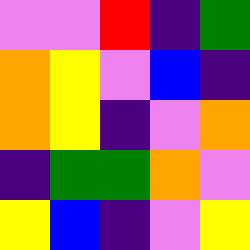[["violet", "violet", "red", "indigo", "green"], ["orange", "yellow", "violet", "blue", "indigo"], ["orange", "yellow", "indigo", "violet", "orange"], ["indigo", "green", "green", "orange", "violet"], ["yellow", "blue", "indigo", "violet", "yellow"]]